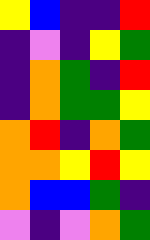[["yellow", "blue", "indigo", "indigo", "red"], ["indigo", "violet", "indigo", "yellow", "green"], ["indigo", "orange", "green", "indigo", "red"], ["indigo", "orange", "green", "green", "yellow"], ["orange", "red", "indigo", "orange", "green"], ["orange", "orange", "yellow", "red", "yellow"], ["orange", "blue", "blue", "green", "indigo"], ["violet", "indigo", "violet", "orange", "green"]]